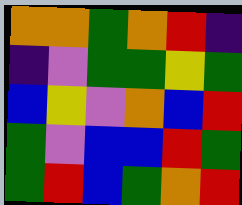[["orange", "orange", "green", "orange", "red", "indigo"], ["indigo", "violet", "green", "green", "yellow", "green"], ["blue", "yellow", "violet", "orange", "blue", "red"], ["green", "violet", "blue", "blue", "red", "green"], ["green", "red", "blue", "green", "orange", "red"]]